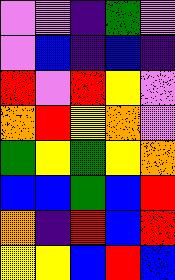[["violet", "violet", "indigo", "green", "violet"], ["violet", "blue", "indigo", "blue", "indigo"], ["red", "violet", "red", "yellow", "violet"], ["orange", "red", "yellow", "orange", "violet"], ["green", "yellow", "green", "yellow", "orange"], ["blue", "blue", "green", "blue", "red"], ["orange", "indigo", "red", "blue", "red"], ["yellow", "yellow", "blue", "red", "blue"]]